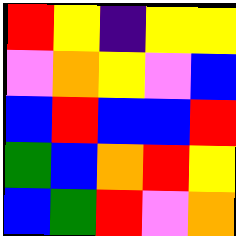[["red", "yellow", "indigo", "yellow", "yellow"], ["violet", "orange", "yellow", "violet", "blue"], ["blue", "red", "blue", "blue", "red"], ["green", "blue", "orange", "red", "yellow"], ["blue", "green", "red", "violet", "orange"]]